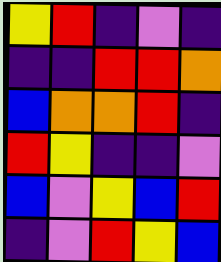[["yellow", "red", "indigo", "violet", "indigo"], ["indigo", "indigo", "red", "red", "orange"], ["blue", "orange", "orange", "red", "indigo"], ["red", "yellow", "indigo", "indigo", "violet"], ["blue", "violet", "yellow", "blue", "red"], ["indigo", "violet", "red", "yellow", "blue"]]